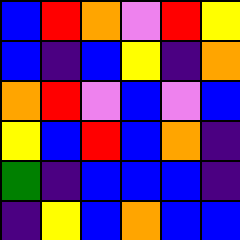[["blue", "red", "orange", "violet", "red", "yellow"], ["blue", "indigo", "blue", "yellow", "indigo", "orange"], ["orange", "red", "violet", "blue", "violet", "blue"], ["yellow", "blue", "red", "blue", "orange", "indigo"], ["green", "indigo", "blue", "blue", "blue", "indigo"], ["indigo", "yellow", "blue", "orange", "blue", "blue"]]